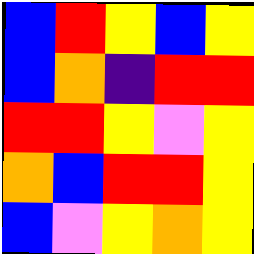[["blue", "red", "yellow", "blue", "yellow"], ["blue", "orange", "indigo", "red", "red"], ["red", "red", "yellow", "violet", "yellow"], ["orange", "blue", "red", "red", "yellow"], ["blue", "violet", "yellow", "orange", "yellow"]]